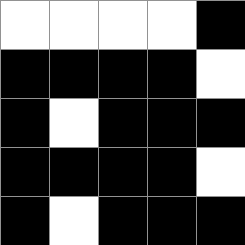[["white", "white", "white", "white", "black"], ["black", "black", "black", "black", "white"], ["black", "white", "black", "black", "black"], ["black", "black", "black", "black", "white"], ["black", "white", "black", "black", "black"]]